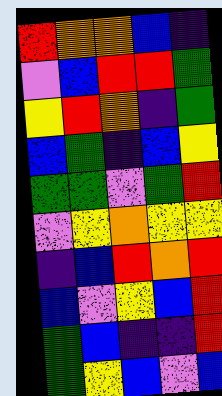[["red", "orange", "orange", "blue", "indigo"], ["violet", "blue", "red", "red", "green"], ["yellow", "red", "orange", "indigo", "green"], ["blue", "green", "indigo", "blue", "yellow"], ["green", "green", "violet", "green", "red"], ["violet", "yellow", "orange", "yellow", "yellow"], ["indigo", "blue", "red", "orange", "red"], ["blue", "violet", "yellow", "blue", "red"], ["green", "blue", "indigo", "indigo", "red"], ["green", "yellow", "blue", "violet", "blue"]]